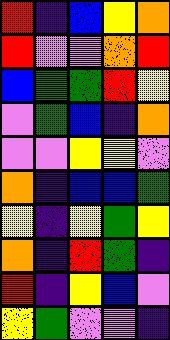[["red", "indigo", "blue", "yellow", "orange"], ["red", "violet", "violet", "orange", "red"], ["blue", "green", "green", "red", "yellow"], ["violet", "green", "blue", "indigo", "orange"], ["violet", "violet", "yellow", "yellow", "violet"], ["orange", "indigo", "blue", "blue", "green"], ["yellow", "indigo", "yellow", "green", "yellow"], ["orange", "indigo", "red", "green", "indigo"], ["red", "indigo", "yellow", "blue", "violet"], ["yellow", "green", "violet", "violet", "indigo"]]